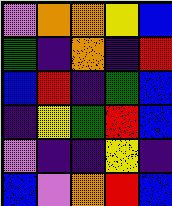[["violet", "orange", "orange", "yellow", "blue"], ["green", "indigo", "orange", "indigo", "red"], ["blue", "red", "indigo", "green", "blue"], ["indigo", "yellow", "green", "red", "blue"], ["violet", "indigo", "indigo", "yellow", "indigo"], ["blue", "violet", "orange", "red", "blue"]]